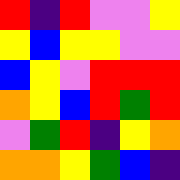[["red", "indigo", "red", "violet", "violet", "yellow"], ["yellow", "blue", "yellow", "yellow", "violet", "violet"], ["blue", "yellow", "violet", "red", "red", "red"], ["orange", "yellow", "blue", "red", "green", "red"], ["violet", "green", "red", "indigo", "yellow", "orange"], ["orange", "orange", "yellow", "green", "blue", "indigo"]]